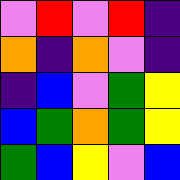[["violet", "red", "violet", "red", "indigo"], ["orange", "indigo", "orange", "violet", "indigo"], ["indigo", "blue", "violet", "green", "yellow"], ["blue", "green", "orange", "green", "yellow"], ["green", "blue", "yellow", "violet", "blue"]]